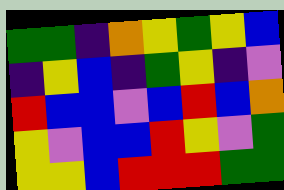[["green", "green", "indigo", "orange", "yellow", "green", "yellow", "blue"], ["indigo", "yellow", "blue", "indigo", "green", "yellow", "indigo", "violet"], ["red", "blue", "blue", "violet", "blue", "red", "blue", "orange"], ["yellow", "violet", "blue", "blue", "red", "yellow", "violet", "green"], ["yellow", "yellow", "blue", "red", "red", "red", "green", "green"]]